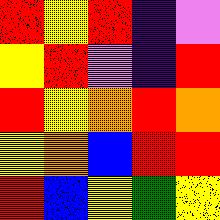[["red", "yellow", "red", "indigo", "violet"], ["yellow", "red", "violet", "indigo", "red"], ["red", "yellow", "orange", "red", "orange"], ["yellow", "orange", "blue", "red", "red"], ["red", "blue", "yellow", "green", "yellow"]]